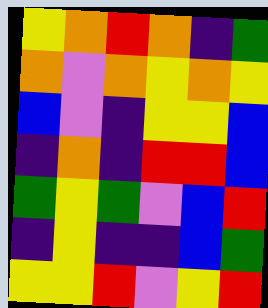[["yellow", "orange", "red", "orange", "indigo", "green"], ["orange", "violet", "orange", "yellow", "orange", "yellow"], ["blue", "violet", "indigo", "yellow", "yellow", "blue"], ["indigo", "orange", "indigo", "red", "red", "blue"], ["green", "yellow", "green", "violet", "blue", "red"], ["indigo", "yellow", "indigo", "indigo", "blue", "green"], ["yellow", "yellow", "red", "violet", "yellow", "red"]]